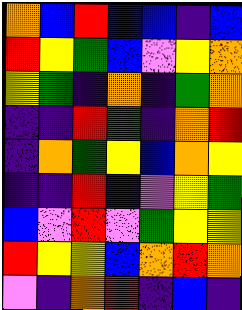[["orange", "blue", "red", "blue", "blue", "indigo", "blue"], ["red", "yellow", "green", "blue", "violet", "yellow", "orange"], ["yellow", "green", "indigo", "orange", "indigo", "green", "orange"], ["indigo", "indigo", "red", "green", "indigo", "orange", "red"], ["indigo", "orange", "green", "yellow", "blue", "orange", "yellow"], ["indigo", "indigo", "red", "indigo", "violet", "yellow", "green"], ["blue", "violet", "red", "violet", "green", "yellow", "yellow"], ["red", "yellow", "yellow", "blue", "orange", "red", "orange"], ["violet", "indigo", "orange", "red", "indigo", "blue", "indigo"]]